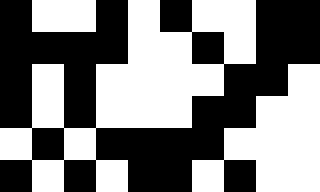[["black", "white", "white", "black", "white", "black", "white", "white", "black", "black"], ["black", "black", "black", "black", "white", "white", "black", "white", "black", "black"], ["black", "white", "black", "white", "white", "white", "white", "black", "black", "white"], ["black", "white", "black", "white", "white", "white", "black", "black", "white", "white"], ["white", "black", "white", "black", "black", "black", "black", "white", "white", "white"], ["black", "white", "black", "white", "black", "black", "white", "black", "white", "white"]]